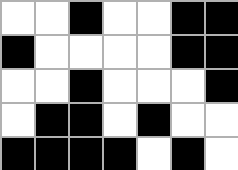[["white", "white", "black", "white", "white", "black", "black"], ["black", "white", "white", "white", "white", "black", "black"], ["white", "white", "black", "white", "white", "white", "black"], ["white", "black", "black", "white", "black", "white", "white"], ["black", "black", "black", "black", "white", "black", "white"]]